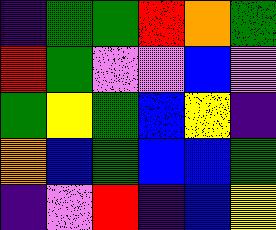[["indigo", "green", "green", "red", "orange", "green"], ["red", "green", "violet", "violet", "blue", "violet"], ["green", "yellow", "green", "blue", "yellow", "indigo"], ["orange", "blue", "green", "blue", "blue", "green"], ["indigo", "violet", "red", "indigo", "blue", "yellow"]]